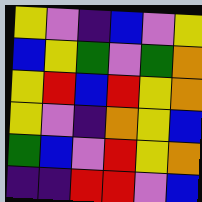[["yellow", "violet", "indigo", "blue", "violet", "yellow"], ["blue", "yellow", "green", "violet", "green", "orange"], ["yellow", "red", "blue", "red", "yellow", "orange"], ["yellow", "violet", "indigo", "orange", "yellow", "blue"], ["green", "blue", "violet", "red", "yellow", "orange"], ["indigo", "indigo", "red", "red", "violet", "blue"]]